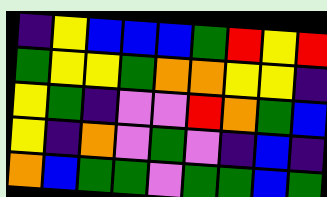[["indigo", "yellow", "blue", "blue", "blue", "green", "red", "yellow", "red"], ["green", "yellow", "yellow", "green", "orange", "orange", "yellow", "yellow", "indigo"], ["yellow", "green", "indigo", "violet", "violet", "red", "orange", "green", "blue"], ["yellow", "indigo", "orange", "violet", "green", "violet", "indigo", "blue", "indigo"], ["orange", "blue", "green", "green", "violet", "green", "green", "blue", "green"]]